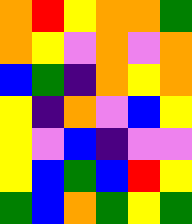[["orange", "red", "yellow", "orange", "orange", "green"], ["orange", "yellow", "violet", "orange", "violet", "orange"], ["blue", "green", "indigo", "orange", "yellow", "orange"], ["yellow", "indigo", "orange", "violet", "blue", "yellow"], ["yellow", "violet", "blue", "indigo", "violet", "violet"], ["yellow", "blue", "green", "blue", "red", "yellow"], ["green", "blue", "orange", "green", "yellow", "green"]]